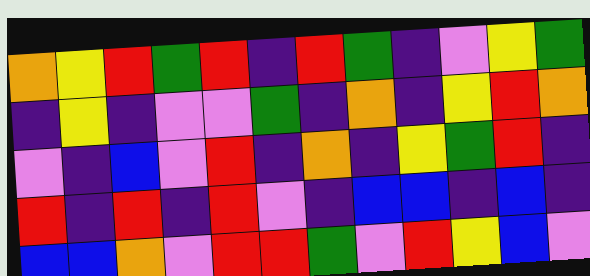[["orange", "yellow", "red", "green", "red", "indigo", "red", "green", "indigo", "violet", "yellow", "green"], ["indigo", "yellow", "indigo", "violet", "violet", "green", "indigo", "orange", "indigo", "yellow", "red", "orange"], ["violet", "indigo", "blue", "violet", "red", "indigo", "orange", "indigo", "yellow", "green", "red", "indigo"], ["red", "indigo", "red", "indigo", "red", "violet", "indigo", "blue", "blue", "indigo", "blue", "indigo"], ["blue", "blue", "orange", "violet", "red", "red", "green", "violet", "red", "yellow", "blue", "violet"]]